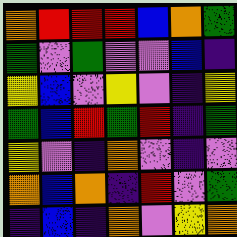[["orange", "red", "red", "red", "blue", "orange", "green"], ["green", "violet", "green", "violet", "violet", "blue", "indigo"], ["yellow", "blue", "violet", "yellow", "violet", "indigo", "yellow"], ["green", "blue", "red", "green", "red", "indigo", "green"], ["yellow", "violet", "indigo", "orange", "violet", "indigo", "violet"], ["orange", "blue", "orange", "indigo", "red", "violet", "green"], ["indigo", "blue", "indigo", "orange", "violet", "yellow", "orange"]]